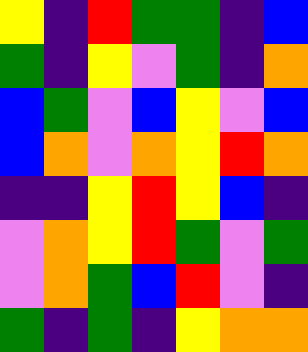[["yellow", "indigo", "red", "green", "green", "indigo", "blue"], ["green", "indigo", "yellow", "violet", "green", "indigo", "orange"], ["blue", "green", "violet", "blue", "yellow", "violet", "blue"], ["blue", "orange", "violet", "orange", "yellow", "red", "orange"], ["indigo", "indigo", "yellow", "red", "yellow", "blue", "indigo"], ["violet", "orange", "yellow", "red", "green", "violet", "green"], ["violet", "orange", "green", "blue", "red", "violet", "indigo"], ["green", "indigo", "green", "indigo", "yellow", "orange", "orange"]]